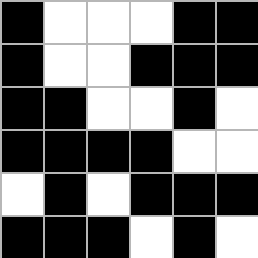[["black", "white", "white", "white", "black", "black"], ["black", "white", "white", "black", "black", "black"], ["black", "black", "white", "white", "black", "white"], ["black", "black", "black", "black", "white", "white"], ["white", "black", "white", "black", "black", "black"], ["black", "black", "black", "white", "black", "white"]]